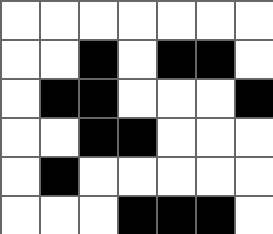[["white", "white", "white", "white", "white", "white", "white"], ["white", "white", "black", "white", "black", "black", "white"], ["white", "black", "black", "white", "white", "white", "black"], ["white", "white", "black", "black", "white", "white", "white"], ["white", "black", "white", "white", "white", "white", "white"], ["white", "white", "white", "black", "black", "black", "white"]]